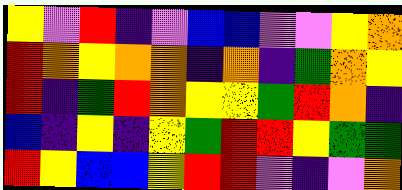[["yellow", "violet", "red", "indigo", "violet", "blue", "blue", "violet", "violet", "yellow", "orange"], ["red", "orange", "yellow", "orange", "orange", "indigo", "orange", "indigo", "green", "orange", "yellow"], ["red", "indigo", "green", "red", "orange", "yellow", "yellow", "green", "red", "orange", "indigo"], ["blue", "indigo", "yellow", "indigo", "yellow", "green", "red", "red", "yellow", "green", "green"], ["red", "yellow", "blue", "blue", "yellow", "red", "red", "violet", "indigo", "violet", "orange"]]